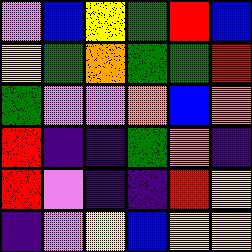[["violet", "blue", "yellow", "green", "red", "blue"], ["yellow", "green", "orange", "green", "green", "red"], ["green", "violet", "violet", "orange", "blue", "orange"], ["red", "indigo", "indigo", "green", "orange", "indigo"], ["red", "violet", "indigo", "indigo", "red", "yellow"], ["indigo", "violet", "yellow", "blue", "yellow", "yellow"]]